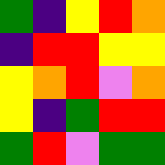[["green", "indigo", "yellow", "red", "orange"], ["indigo", "red", "red", "yellow", "yellow"], ["yellow", "orange", "red", "violet", "orange"], ["yellow", "indigo", "green", "red", "red"], ["green", "red", "violet", "green", "green"]]